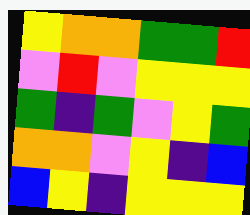[["yellow", "orange", "orange", "green", "green", "red"], ["violet", "red", "violet", "yellow", "yellow", "yellow"], ["green", "indigo", "green", "violet", "yellow", "green"], ["orange", "orange", "violet", "yellow", "indigo", "blue"], ["blue", "yellow", "indigo", "yellow", "yellow", "yellow"]]